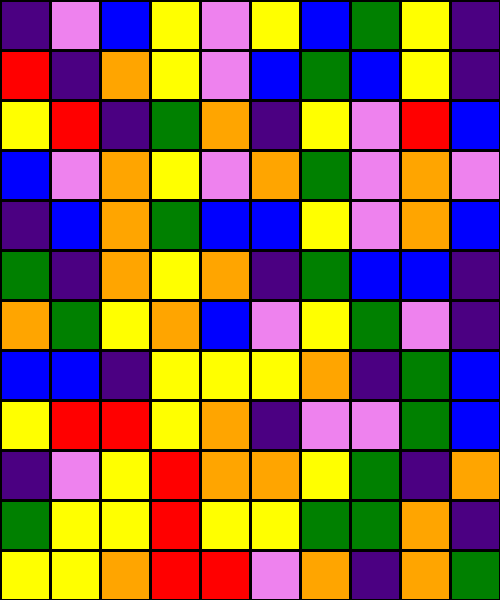[["indigo", "violet", "blue", "yellow", "violet", "yellow", "blue", "green", "yellow", "indigo"], ["red", "indigo", "orange", "yellow", "violet", "blue", "green", "blue", "yellow", "indigo"], ["yellow", "red", "indigo", "green", "orange", "indigo", "yellow", "violet", "red", "blue"], ["blue", "violet", "orange", "yellow", "violet", "orange", "green", "violet", "orange", "violet"], ["indigo", "blue", "orange", "green", "blue", "blue", "yellow", "violet", "orange", "blue"], ["green", "indigo", "orange", "yellow", "orange", "indigo", "green", "blue", "blue", "indigo"], ["orange", "green", "yellow", "orange", "blue", "violet", "yellow", "green", "violet", "indigo"], ["blue", "blue", "indigo", "yellow", "yellow", "yellow", "orange", "indigo", "green", "blue"], ["yellow", "red", "red", "yellow", "orange", "indigo", "violet", "violet", "green", "blue"], ["indigo", "violet", "yellow", "red", "orange", "orange", "yellow", "green", "indigo", "orange"], ["green", "yellow", "yellow", "red", "yellow", "yellow", "green", "green", "orange", "indigo"], ["yellow", "yellow", "orange", "red", "red", "violet", "orange", "indigo", "orange", "green"]]